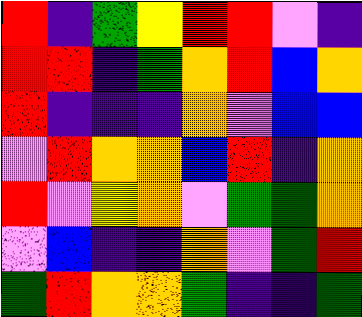[["red", "indigo", "green", "yellow", "red", "red", "violet", "indigo"], ["red", "red", "indigo", "green", "orange", "red", "blue", "orange"], ["red", "indigo", "indigo", "indigo", "orange", "violet", "blue", "blue"], ["violet", "red", "orange", "orange", "blue", "red", "indigo", "orange"], ["red", "violet", "yellow", "orange", "violet", "green", "green", "orange"], ["violet", "blue", "indigo", "indigo", "orange", "violet", "green", "red"], ["green", "red", "orange", "orange", "green", "indigo", "indigo", "green"]]